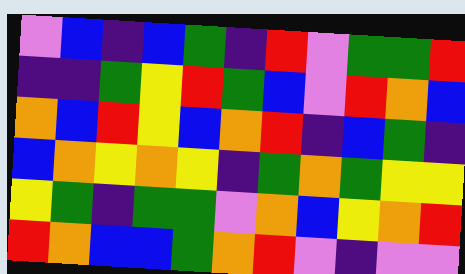[["violet", "blue", "indigo", "blue", "green", "indigo", "red", "violet", "green", "green", "red"], ["indigo", "indigo", "green", "yellow", "red", "green", "blue", "violet", "red", "orange", "blue"], ["orange", "blue", "red", "yellow", "blue", "orange", "red", "indigo", "blue", "green", "indigo"], ["blue", "orange", "yellow", "orange", "yellow", "indigo", "green", "orange", "green", "yellow", "yellow"], ["yellow", "green", "indigo", "green", "green", "violet", "orange", "blue", "yellow", "orange", "red"], ["red", "orange", "blue", "blue", "green", "orange", "red", "violet", "indigo", "violet", "violet"]]